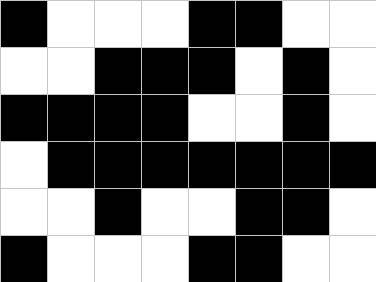[["black", "white", "white", "white", "black", "black", "white", "white"], ["white", "white", "black", "black", "black", "white", "black", "white"], ["black", "black", "black", "black", "white", "white", "black", "white"], ["white", "black", "black", "black", "black", "black", "black", "black"], ["white", "white", "black", "white", "white", "black", "black", "white"], ["black", "white", "white", "white", "black", "black", "white", "white"]]